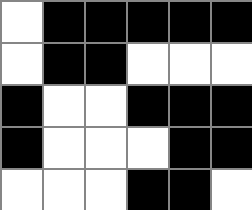[["white", "black", "black", "black", "black", "black"], ["white", "black", "black", "white", "white", "white"], ["black", "white", "white", "black", "black", "black"], ["black", "white", "white", "white", "black", "black"], ["white", "white", "white", "black", "black", "white"]]